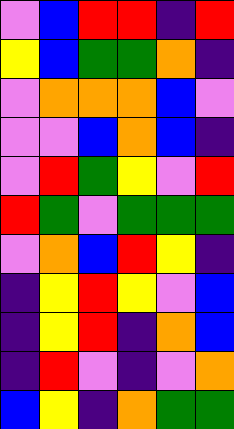[["violet", "blue", "red", "red", "indigo", "red"], ["yellow", "blue", "green", "green", "orange", "indigo"], ["violet", "orange", "orange", "orange", "blue", "violet"], ["violet", "violet", "blue", "orange", "blue", "indigo"], ["violet", "red", "green", "yellow", "violet", "red"], ["red", "green", "violet", "green", "green", "green"], ["violet", "orange", "blue", "red", "yellow", "indigo"], ["indigo", "yellow", "red", "yellow", "violet", "blue"], ["indigo", "yellow", "red", "indigo", "orange", "blue"], ["indigo", "red", "violet", "indigo", "violet", "orange"], ["blue", "yellow", "indigo", "orange", "green", "green"]]